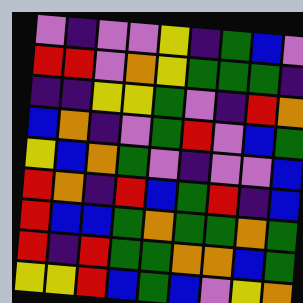[["violet", "indigo", "violet", "violet", "yellow", "indigo", "green", "blue", "violet"], ["red", "red", "violet", "orange", "yellow", "green", "green", "green", "indigo"], ["indigo", "indigo", "yellow", "yellow", "green", "violet", "indigo", "red", "orange"], ["blue", "orange", "indigo", "violet", "green", "red", "violet", "blue", "green"], ["yellow", "blue", "orange", "green", "violet", "indigo", "violet", "violet", "blue"], ["red", "orange", "indigo", "red", "blue", "green", "red", "indigo", "blue"], ["red", "blue", "blue", "green", "orange", "green", "green", "orange", "green"], ["red", "indigo", "red", "green", "green", "orange", "orange", "blue", "green"], ["yellow", "yellow", "red", "blue", "green", "blue", "violet", "yellow", "orange"]]